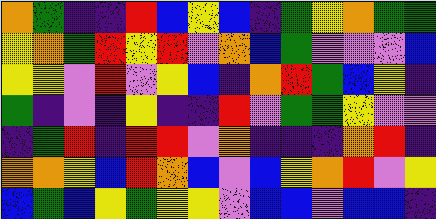[["orange", "green", "indigo", "indigo", "red", "blue", "yellow", "blue", "indigo", "green", "yellow", "orange", "green", "green"], ["yellow", "orange", "green", "red", "yellow", "red", "violet", "orange", "blue", "green", "violet", "violet", "violet", "blue"], ["yellow", "yellow", "violet", "red", "violet", "yellow", "blue", "indigo", "orange", "red", "green", "blue", "yellow", "indigo"], ["green", "indigo", "violet", "indigo", "yellow", "indigo", "indigo", "red", "violet", "green", "green", "yellow", "violet", "violet"], ["indigo", "green", "red", "indigo", "red", "red", "violet", "orange", "indigo", "indigo", "indigo", "orange", "red", "indigo"], ["orange", "orange", "yellow", "blue", "red", "orange", "blue", "violet", "blue", "yellow", "orange", "red", "violet", "yellow"], ["blue", "green", "blue", "yellow", "green", "yellow", "yellow", "violet", "blue", "blue", "violet", "blue", "blue", "indigo"]]